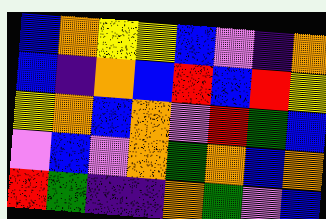[["blue", "orange", "yellow", "yellow", "blue", "violet", "indigo", "orange"], ["blue", "indigo", "orange", "blue", "red", "blue", "red", "yellow"], ["yellow", "orange", "blue", "orange", "violet", "red", "green", "blue"], ["violet", "blue", "violet", "orange", "green", "orange", "blue", "orange"], ["red", "green", "indigo", "indigo", "orange", "green", "violet", "blue"]]